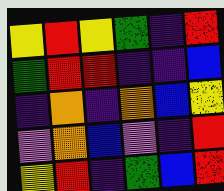[["yellow", "red", "yellow", "green", "indigo", "red"], ["green", "red", "red", "indigo", "indigo", "blue"], ["indigo", "orange", "indigo", "orange", "blue", "yellow"], ["violet", "orange", "blue", "violet", "indigo", "red"], ["yellow", "red", "indigo", "green", "blue", "red"]]